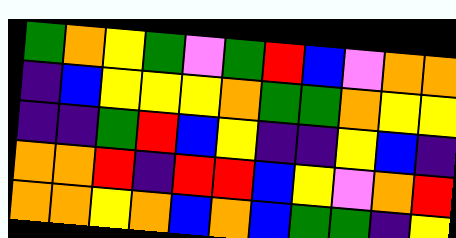[["green", "orange", "yellow", "green", "violet", "green", "red", "blue", "violet", "orange", "orange"], ["indigo", "blue", "yellow", "yellow", "yellow", "orange", "green", "green", "orange", "yellow", "yellow"], ["indigo", "indigo", "green", "red", "blue", "yellow", "indigo", "indigo", "yellow", "blue", "indigo"], ["orange", "orange", "red", "indigo", "red", "red", "blue", "yellow", "violet", "orange", "red"], ["orange", "orange", "yellow", "orange", "blue", "orange", "blue", "green", "green", "indigo", "yellow"]]